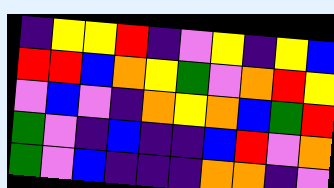[["indigo", "yellow", "yellow", "red", "indigo", "violet", "yellow", "indigo", "yellow", "blue"], ["red", "red", "blue", "orange", "yellow", "green", "violet", "orange", "red", "yellow"], ["violet", "blue", "violet", "indigo", "orange", "yellow", "orange", "blue", "green", "red"], ["green", "violet", "indigo", "blue", "indigo", "indigo", "blue", "red", "violet", "orange"], ["green", "violet", "blue", "indigo", "indigo", "indigo", "orange", "orange", "indigo", "violet"]]